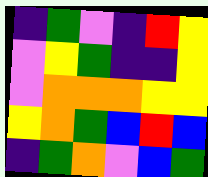[["indigo", "green", "violet", "indigo", "red", "yellow"], ["violet", "yellow", "green", "indigo", "indigo", "yellow"], ["violet", "orange", "orange", "orange", "yellow", "yellow"], ["yellow", "orange", "green", "blue", "red", "blue"], ["indigo", "green", "orange", "violet", "blue", "green"]]